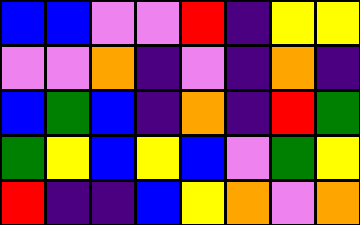[["blue", "blue", "violet", "violet", "red", "indigo", "yellow", "yellow"], ["violet", "violet", "orange", "indigo", "violet", "indigo", "orange", "indigo"], ["blue", "green", "blue", "indigo", "orange", "indigo", "red", "green"], ["green", "yellow", "blue", "yellow", "blue", "violet", "green", "yellow"], ["red", "indigo", "indigo", "blue", "yellow", "orange", "violet", "orange"]]